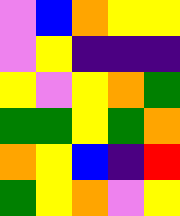[["violet", "blue", "orange", "yellow", "yellow"], ["violet", "yellow", "indigo", "indigo", "indigo"], ["yellow", "violet", "yellow", "orange", "green"], ["green", "green", "yellow", "green", "orange"], ["orange", "yellow", "blue", "indigo", "red"], ["green", "yellow", "orange", "violet", "yellow"]]